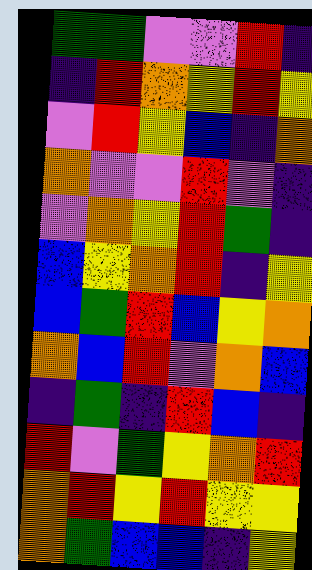[["green", "green", "violet", "violet", "red", "indigo"], ["indigo", "red", "orange", "yellow", "red", "yellow"], ["violet", "red", "yellow", "blue", "indigo", "orange"], ["orange", "violet", "violet", "red", "violet", "indigo"], ["violet", "orange", "yellow", "red", "green", "indigo"], ["blue", "yellow", "orange", "red", "indigo", "yellow"], ["blue", "green", "red", "blue", "yellow", "orange"], ["orange", "blue", "red", "violet", "orange", "blue"], ["indigo", "green", "indigo", "red", "blue", "indigo"], ["red", "violet", "green", "yellow", "orange", "red"], ["orange", "red", "yellow", "red", "yellow", "yellow"], ["orange", "green", "blue", "blue", "indigo", "yellow"]]